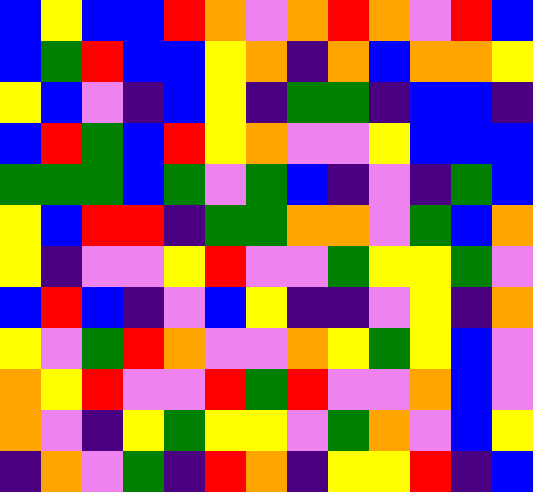[["blue", "yellow", "blue", "blue", "red", "orange", "violet", "orange", "red", "orange", "violet", "red", "blue"], ["blue", "green", "red", "blue", "blue", "yellow", "orange", "indigo", "orange", "blue", "orange", "orange", "yellow"], ["yellow", "blue", "violet", "indigo", "blue", "yellow", "indigo", "green", "green", "indigo", "blue", "blue", "indigo"], ["blue", "red", "green", "blue", "red", "yellow", "orange", "violet", "violet", "yellow", "blue", "blue", "blue"], ["green", "green", "green", "blue", "green", "violet", "green", "blue", "indigo", "violet", "indigo", "green", "blue"], ["yellow", "blue", "red", "red", "indigo", "green", "green", "orange", "orange", "violet", "green", "blue", "orange"], ["yellow", "indigo", "violet", "violet", "yellow", "red", "violet", "violet", "green", "yellow", "yellow", "green", "violet"], ["blue", "red", "blue", "indigo", "violet", "blue", "yellow", "indigo", "indigo", "violet", "yellow", "indigo", "orange"], ["yellow", "violet", "green", "red", "orange", "violet", "violet", "orange", "yellow", "green", "yellow", "blue", "violet"], ["orange", "yellow", "red", "violet", "violet", "red", "green", "red", "violet", "violet", "orange", "blue", "violet"], ["orange", "violet", "indigo", "yellow", "green", "yellow", "yellow", "violet", "green", "orange", "violet", "blue", "yellow"], ["indigo", "orange", "violet", "green", "indigo", "red", "orange", "indigo", "yellow", "yellow", "red", "indigo", "blue"]]